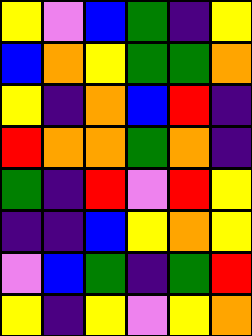[["yellow", "violet", "blue", "green", "indigo", "yellow"], ["blue", "orange", "yellow", "green", "green", "orange"], ["yellow", "indigo", "orange", "blue", "red", "indigo"], ["red", "orange", "orange", "green", "orange", "indigo"], ["green", "indigo", "red", "violet", "red", "yellow"], ["indigo", "indigo", "blue", "yellow", "orange", "yellow"], ["violet", "blue", "green", "indigo", "green", "red"], ["yellow", "indigo", "yellow", "violet", "yellow", "orange"]]